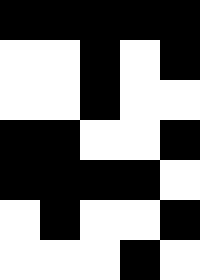[["black", "black", "black", "black", "black"], ["white", "white", "black", "white", "black"], ["white", "white", "black", "white", "white"], ["black", "black", "white", "white", "black"], ["black", "black", "black", "black", "white"], ["white", "black", "white", "white", "black"], ["white", "white", "white", "black", "white"]]